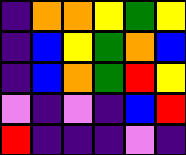[["indigo", "orange", "orange", "yellow", "green", "yellow"], ["indigo", "blue", "yellow", "green", "orange", "blue"], ["indigo", "blue", "orange", "green", "red", "yellow"], ["violet", "indigo", "violet", "indigo", "blue", "red"], ["red", "indigo", "indigo", "indigo", "violet", "indigo"]]